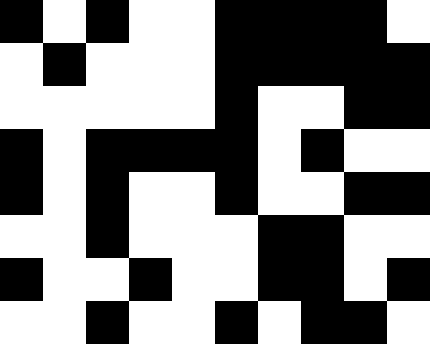[["black", "white", "black", "white", "white", "black", "black", "black", "black", "white"], ["white", "black", "white", "white", "white", "black", "black", "black", "black", "black"], ["white", "white", "white", "white", "white", "black", "white", "white", "black", "black"], ["black", "white", "black", "black", "black", "black", "white", "black", "white", "white"], ["black", "white", "black", "white", "white", "black", "white", "white", "black", "black"], ["white", "white", "black", "white", "white", "white", "black", "black", "white", "white"], ["black", "white", "white", "black", "white", "white", "black", "black", "white", "black"], ["white", "white", "black", "white", "white", "black", "white", "black", "black", "white"]]